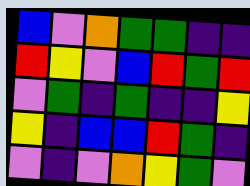[["blue", "violet", "orange", "green", "green", "indigo", "indigo"], ["red", "yellow", "violet", "blue", "red", "green", "red"], ["violet", "green", "indigo", "green", "indigo", "indigo", "yellow"], ["yellow", "indigo", "blue", "blue", "red", "green", "indigo"], ["violet", "indigo", "violet", "orange", "yellow", "green", "violet"]]